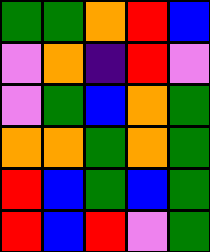[["green", "green", "orange", "red", "blue"], ["violet", "orange", "indigo", "red", "violet"], ["violet", "green", "blue", "orange", "green"], ["orange", "orange", "green", "orange", "green"], ["red", "blue", "green", "blue", "green"], ["red", "blue", "red", "violet", "green"]]